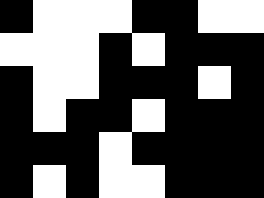[["black", "white", "white", "white", "black", "black", "white", "white"], ["white", "white", "white", "black", "white", "black", "black", "black"], ["black", "white", "white", "black", "black", "black", "white", "black"], ["black", "white", "black", "black", "white", "black", "black", "black"], ["black", "black", "black", "white", "black", "black", "black", "black"], ["black", "white", "black", "white", "white", "black", "black", "black"]]